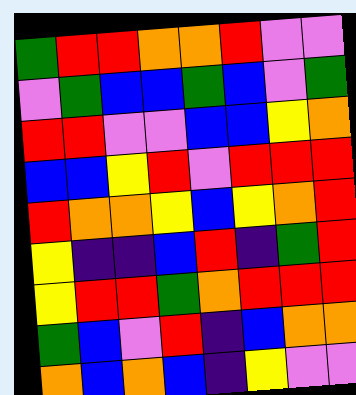[["green", "red", "red", "orange", "orange", "red", "violet", "violet"], ["violet", "green", "blue", "blue", "green", "blue", "violet", "green"], ["red", "red", "violet", "violet", "blue", "blue", "yellow", "orange"], ["blue", "blue", "yellow", "red", "violet", "red", "red", "red"], ["red", "orange", "orange", "yellow", "blue", "yellow", "orange", "red"], ["yellow", "indigo", "indigo", "blue", "red", "indigo", "green", "red"], ["yellow", "red", "red", "green", "orange", "red", "red", "red"], ["green", "blue", "violet", "red", "indigo", "blue", "orange", "orange"], ["orange", "blue", "orange", "blue", "indigo", "yellow", "violet", "violet"]]